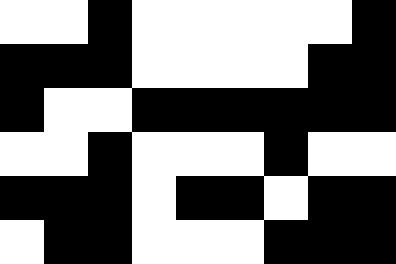[["white", "white", "black", "white", "white", "white", "white", "white", "black"], ["black", "black", "black", "white", "white", "white", "white", "black", "black"], ["black", "white", "white", "black", "black", "black", "black", "black", "black"], ["white", "white", "black", "white", "white", "white", "black", "white", "white"], ["black", "black", "black", "white", "black", "black", "white", "black", "black"], ["white", "black", "black", "white", "white", "white", "black", "black", "black"]]